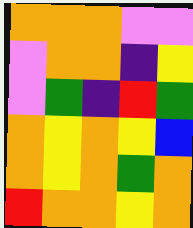[["orange", "orange", "orange", "violet", "violet"], ["violet", "orange", "orange", "indigo", "yellow"], ["violet", "green", "indigo", "red", "green"], ["orange", "yellow", "orange", "yellow", "blue"], ["orange", "yellow", "orange", "green", "orange"], ["red", "orange", "orange", "yellow", "orange"]]